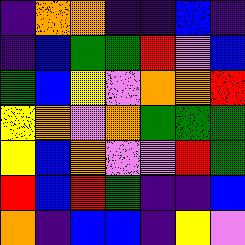[["indigo", "orange", "orange", "indigo", "indigo", "blue", "indigo"], ["indigo", "blue", "green", "green", "red", "violet", "blue"], ["green", "blue", "yellow", "violet", "orange", "orange", "red"], ["yellow", "orange", "violet", "orange", "green", "green", "green"], ["yellow", "blue", "orange", "violet", "violet", "red", "green"], ["red", "blue", "red", "green", "indigo", "indigo", "blue"], ["orange", "indigo", "blue", "blue", "indigo", "yellow", "violet"]]